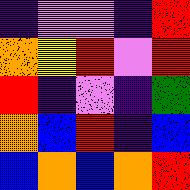[["indigo", "violet", "violet", "indigo", "red"], ["orange", "yellow", "red", "violet", "red"], ["red", "indigo", "violet", "indigo", "green"], ["orange", "blue", "red", "indigo", "blue"], ["blue", "orange", "blue", "orange", "red"]]